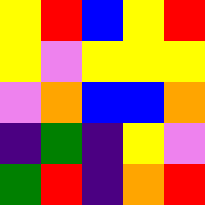[["yellow", "red", "blue", "yellow", "red"], ["yellow", "violet", "yellow", "yellow", "yellow"], ["violet", "orange", "blue", "blue", "orange"], ["indigo", "green", "indigo", "yellow", "violet"], ["green", "red", "indigo", "orange", "red"]]